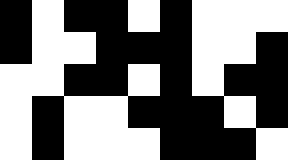[["black", "white", "black", "black", "white", "black", "white", "white", "white"], ["black", "white", "white", "black", "black", "black", "white", "white", "black"], ["white", "white", "black", "black", "white", "black", "white", "black", "black"], ["white", "black", "white", "white", "black", "black", "black", "white", "black"], ["white", "black", "white", "white", "white", "black", "black", "black", "white"]]